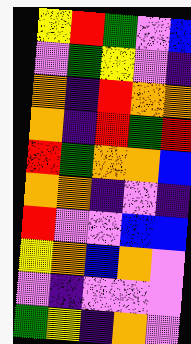[["yellow", "red", "green", "violet", "blue"], ["violet", "green", "yellow", "violet", "indigo"], ["orange", "indigo", "red", "orange", "orange"], ["orange", "indigo", "red", "green", "red"], ["red", "green", "orange", "orange", "blue"], ["orange", "orange", "indigo", "violet", "indigo"], ["red", "violet", "violet", "blue", "blue"], ["yellow", "orange", "blue", "orange", "violet"], ["violet", "indigo", "violet", "violet", "violet"], ["green", "yellow", "indigo", "orange", "violet"]]